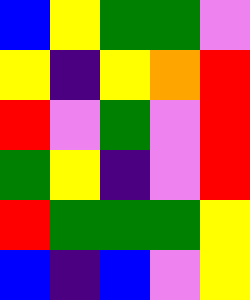[["blue", "yellow", "green", "green", "violet"], ["yellow", "indigo", "yellow", "orange", "red"], ["red", "violet", "green", "violet", "red"], ["green", "yellow", "indigo", "violet", "red"], ["red", "green", "green", "green", "yellow"], ["blue", "indigo", "blue", "violet", "yellow"]]